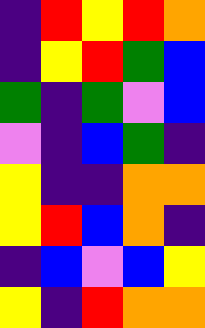[["indigo", "red", "yellow", "red", "orange"], ["indigo", "yellow", "red", "green", "blue"], ["green", "indigo", "green", "violet", "blue"], ["violet", "indigo", "blue", "green", "indigo"], ["yellow", "indigo", "indigo", "orange", "orange"], ["yellow", "red", "blue", "orange", "indigo"], ["indigo", "blue", "violet", "blue", "yellow"], ["yellow", "indigo", "red", "orange", "orange"]]